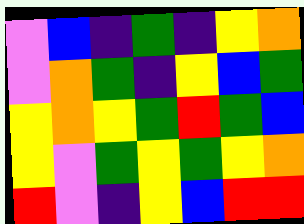[["violet", "blue", "indigo", "green", "indigo", "yellow", "orange"], ["violet", "orange", "green", "indigo", "yellow", "blue", "green"], ["yellow", "orange", "yellow", "green", "red", "green", "blue"], ["yellow", "violet", "green", "yellow", "green", "yellow", "orange"], ["red", "violet", "indigo", "yellow", "blue", "red", "red"]]